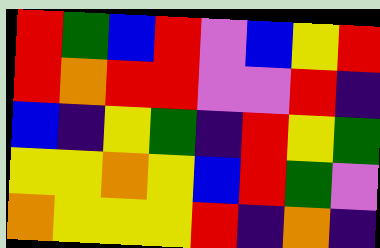[["red", "green", "blue", "red", "violet", "blue", "yellow", "red"], ["red", "orange", "red", "red", "violet", "violet", "red", "indigo"], ["blue", "indigo", "yellow", "green", "indigo", "red", "yellow", "green"], ["yellow", "yellow", "orange", "yellow", "blue", "red", "green", "violet"], ["orange", "yellow", "yellow", "yellow", "red", "indigo", "orange", "indigo"]]